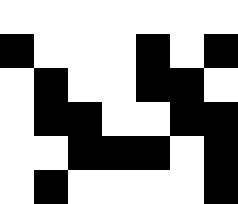[["white", "white", "white", "white", "white", "white", "white"], ["black", "white", "white", "white", "black", "white", "black"], ["white", "black", "white", "white", "black", "black", "white"], ["white", "black", "black", "white", "white", "black", "black"], ["white", "white", "black", "black", "black", "white", "black"], ["white", "black", "white", "white", "white", "white", "black"]]